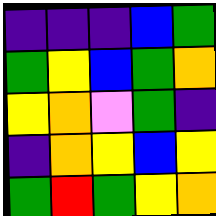[["indigo", "indigo", "indigo", "blue", "green"], ["green", "yellow", "blue", "green", "orange"], ["yellow", "orange", "violet", "green", "indigo"], ["indigo", "orange", "yellow", "blue", "yellow"], ["green", "red", "green", "yellow", "orange"]]